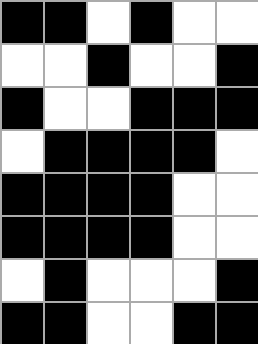[["black", "black", "white", "black", "white", "white"], ["white", "white", "black", "white", "white", "black"], ["black", "white", "white", "black", "black", "black"], ["white", "black", "black", "black", "black", "white"], ["black", "black", "black", "black", "white", "white"], ["black", "black", "black", "black", "white", "white"], ["white", "black", "white", "white", "white", "black"], ["black", "black", "white", "white", "black", "black"]]